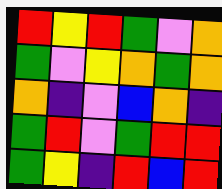[["red", "yellow", "red", "green", "violet", "orange"], ["green", "violet", "yellow", "orange", "green", "orange"], ["orange", "indigo", "violet", "blue", "orange", "indigo"], ["green", "red", "violet", "green", "red", "red"], ["green", "yellow", "indigo", "red", "blue", "red"]]